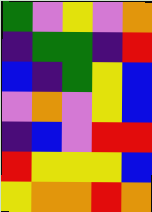[["green", "violet", "yellow", "violet", "orange"], ["indigo", "green", "green", "indigo", "red"], ["blue", "indigo", "green", "yellow", "blue"], ["violet", "orange", "violet", "yellow", "blue"], ["indigo", "blue", "violet", "red", "red"], ["red", "yellow", "yellow", "yellow", "blue"], ["yellow", "orange", "orange", "red", "orange"]]